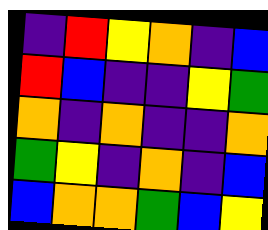[["indigo", "red", "yellow", "orange", "indigo", "blue"], ["red", "blue", "indigo", "indigo", "yellow", "green"], ["orange", "indigo", "orange", "indigo", "indigo", "orange"], ["green", "yellow", "indigo", "orange", "indigo", "blue"], ["blue", "orange", "orange", "green", "blue", "yellow"]]